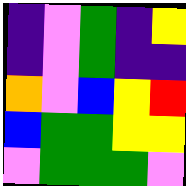[["indigo", "violet", "green", "indigo", "yellow"], ["indigo", "violet", "green", "indigo", "indigo"], ["orange", "violet", "blue", "yellow", "red"], ["blue", "green", "green", "yellow", "yellow"], ["violet", "green", "green", "green", "violet"]]